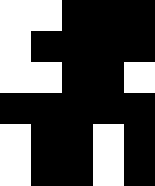[["white", "white", "black", "black", "black"], ["white", "black", "black", "black", "black"], ["white", "white", "black", "black", "white"], ["black", "black", "black", "black", "black"], ["white", "black", "black", "white", "black"], ["white", "black", "black", "white", "black"]]